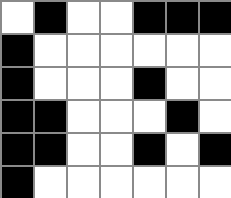[["white", "black", "white", "white", "black", "black", "black"], ["black", "white", "white", "white", "white", "white", "white"], ["black", "white", "white", "white", "black", "white", "white"], ["black", "black", "white", "white", "white", "black", "white"], ["black", "black", "white", "white", "black", "white", "black"], ["black", "white", "white", "white", "white", "white", "white"]]